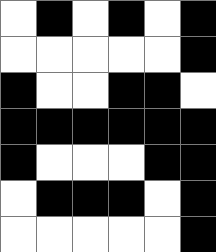[["white", "black", "white", "black", "white", "black"], ["white", "white", "white", "white", "white", "black"], ["black", "white", "white", "black", "black", "white"], ["black", "black", "black", "black", "black", "black"], ["black", "white", "white", "white", "black", "black"], ["white", "black", "black", "black", "white", "black"], ["white", "white", "white", "white", "white", "black"]]